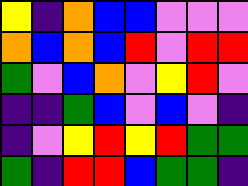[["yellow", "indigo", "orange", "blue", "blue", "violet", "violet", "violet"], ["orange", "blue", "orange", "blue", "red", "violet", "red", "red"], ["green", "violet", "blue", "orange", "violet", "yellow", "red", "violet"], ["indigo", "indigo", "green", "blue", "violet", "blue", "violet", "indigo"], ["indigo", "violet", "yellow", "red", "yellow", "red", "green", "green"], ["green", "indigo", "red", "red", "blue", "green", "green", "indigo"]]